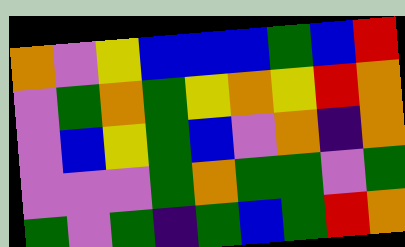[["orange", "violet", "yellow", "blue", "blue", "blue", "green", "blue", "red"], ["violet", "green", "orange", "green", "yellow", "orange", "yellow", "red", "orange"], ["violet", "blue", "yellow", "green", "blue", "violet", "orange", "indigo", "orange"], ["violet", "violet", "violet", "green", "orange", "green", "green", "violet", "green"], ["green", "violet", "green", "indigo", "green", "blue", "green", "red", "orange"]]